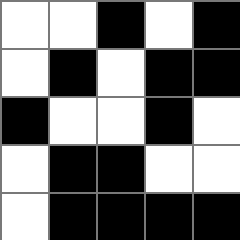[["white", "white", "black", "white", "black"], ["white", "black", "white", "black", "black"], ["black", "white", "white", "black", "white"], ["white", "black", "black", "white", "white"], ["white", "black", "black", "black", "black"]]